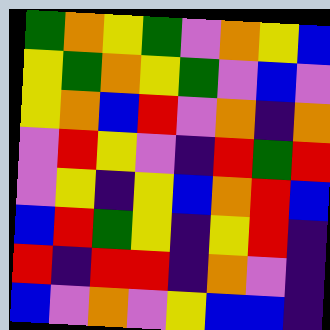[["green", "orange", "yellow", "green", "violet", "orange", "yellow", "blue"], ["yellow", "green", "orange", "yellow", "green", "violet", "blue", "violet"], ["yellow", "orange", "blue", "red", "violet", "orange", "indigo", "orange"], ["violet", "red", "yellow", "violet", "indigo", "red", "green", "red"], ["violet", "yellow", "indigo", "yellow", "blue", "orange", "red", "blue"], ["blue", "red", "green", "yellow", "indigo", "yellow", "red", "indigo"], ["red", "indigo", "red", "red", "indigo", "orange", "violet", "indigo"], ["blue", "violet", "orange", "violet", "yellow", "blue", "blue", "indigo"]]